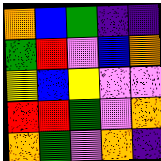[["orange", "blue", "green", "indigo", "indigo"], ["green", "red", "violet", "blue", "orange"], ["yellow", "blue", "yellow", "violet", "violet"], ["red", "red", "green", "violet", "orange"], ["orange", "green", "violet", "orange", "indigo"]]